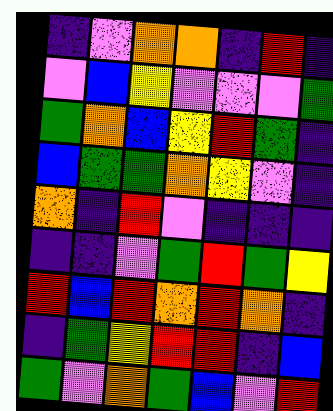[["indigo", "violet", "orange", "orange", "indigo", "red", "indigo"], ["violet", "blue", "yellow", "violet", "violet", "violet", "green"], ["green", "orange", "blue", "yellow", "red", "green", "indigo"], ["blue", "green", "green", "orange", "yellow", "violet", "indigo"], ["orange", "indigo", "red", "violet", "indigo", "indigo", "indigo"], ["indigo", "indigo", "violet", "green", "red", "green", "yellow"], ["red", "blue", "red", "orange", "red", "orange", "indigo"], ["indigo", "green", "yellow", "red", "red", "indigo", "blue"], ["green", "violet", "orange", "green", "blue", "violet", "red"]]